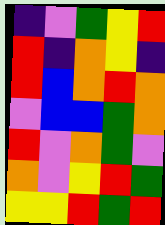[["indigo", "violet", "green", "yellow", "red"], ["red", "indigo", "orange", "yellow", "indigo"], ["red", "blue", "orange", "red", "orange"], ["violet", "blue", "blue", "green", "orange"], ["red", "violet", "orange", "green", "violet"], ["orange", "violet", "yellow", "red", "green"], ["yellow", "yellow", "red", "green", "red"]]